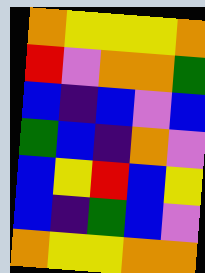[["orange", "yellow", "yellow", "yellow", "orange"], ["red", "violet", "orange", "orange", "green"], ["blue", "indigo", "blue", "violet", "blue"], ["green", "blue", "indigo", "orange", "violet"], ["blue", "yellow", "red", "blue", "yellow"], ["blue", "indigo", "green", "blue", "violet"], ["orange", "yellow", "yellow", "orange", "orange"]]